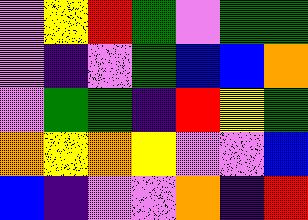[["violet", "yellow", "red", "green", "violet", "green", "green"], ["violet", "indigo", "violet", "green", "blue", "blue", "orange"], ["violet", "green", "green", "indigo", "red", "yellow", "green"], ["orange", "yellow", "orange", "yellow", "violet", "violet", "blue"], ["blue", "indigo", "violet", "violet", "orange", "indigo", "red"]]